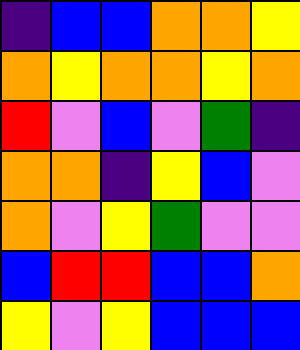[["indigo", "blue", "blue", "orange", "orange", "yellow"], ["orange", "yellow", "orange", "orange", "yellow", "orange"], ["red", "violet", "blue", "violet", "green", "indigo"], ["orange", "orange", "indigo", "yellow", "blue", "violet"], ["orange", "violet", "yellow", "green", "violet", "violet"], ["blue", "red", "red", "blue", "blue", "orange"], ["yellow", "violet", "yellow", "blue", "blue", "blue"]]